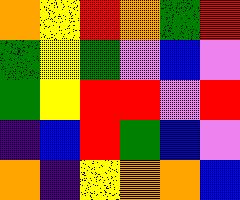[["orange", "yellow", "red", "orange", "green", "red"], ["green", "yellow", "green", "violet", "blue", "violet"], ["green", "yellow", "red", "red", "violet", "red"], ["indigo", "blue", "red", "green", "blue", "violet"], ["orange", "indigo", "yellow", "orange", "orange", "blue"]]